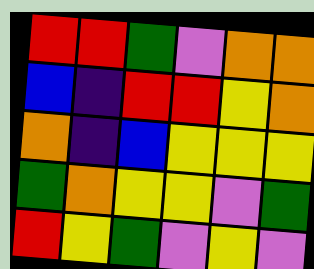[["red", "red", "green", "violet", "orange", "orange"], ["blue", "indigo", "red", "red", "yellow", "orange"], ["orange", "indigo", "blue", "yellow", "yellow", "yellow"], ["green", "orange", "yellow", "yellow", "violet", "green"], ["red", "yellow", "green", "violet", "yellow", "violet"]]